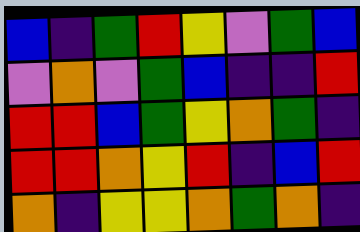[["blue", "indigo", "green", "red", "yellow", "violet", "green", "blue"], ["violet", "orange", "violet", "green", "blue", "indigo", "indigo", "red"], ["red", "red", "blue", "green", "yellow", "orange", "green", "indigo"], ["red", "red", "orange", "yellow", "red", "indigo", "blue", "red"], ["orange", "indigo", "yellow", "yellow", "orange", "green", "orange", "indigo"]]